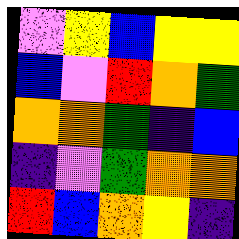[["violet", "yellow", "blue", "yellow", "yellow"], ["blue", "violet", "red", "orange", "green"], ["orange", "orange", "green", "indigo", "blue"], ["indigo", "violet", "green", "orange", "orange"], ["red", "blue", "orange", "yellow", "indigo"]]